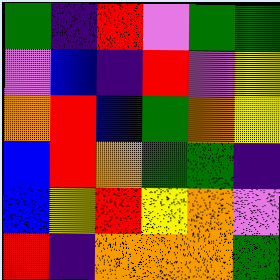[["green", "indigo", "red", "violet", "green", "green"], ["violet", "blue", "indigo", "red", "violet", "yellow"], ["orange", "red", "blue", "green", "orange", "yellow"], ["blue", "red", "orange", "green", "green", "indigo"], ["blue", "yellow", "red", "yellow", "orange", "violet"], ["red", "indigo", "orange", "orange", "orange", "green"]]